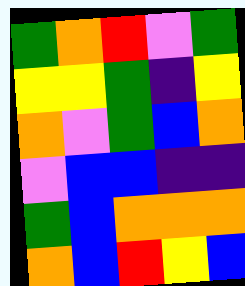[["green", "orange", "red", "violet", "green"], ["yellow", "yellow", "green", "indigo", "yellow"], ["orange", "violet", "green", "blue", "orange"], ["violet", "blue", "blue", "indigo", "indigo"], ["green", "blue", "orange", "orange", "orange"], ["orange", "blue", "red", "yellow", "blue"]]